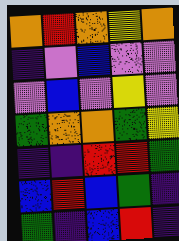[["orange", "red", "orange", "yellow", "orange"], ["indigo", "violet", "blue", "violet", "violet"], ["violet", "blue", "violet", "yellow", "violet"], ["green", "orange", "orange", "green", "yellow"], ["indigo", "indigo", "red", "red", "green"], ["blue", "red", "blue", "green", "indigo"], ["green", "indigo", "blue", "red", "indigo"]]